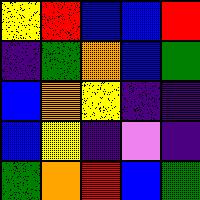[["yellow", "red", "blue", "blue", "red"], ["indigo", "green", "orange", "blue", "green"], ["blue", "orange", "yellow", "indigo", "indigo"], ["blue", "yellow", "indigo", "violet", "indigo"], ["green", "orange", "red", "blue", "green"]]